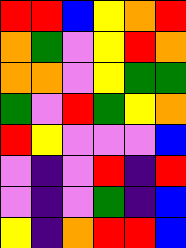[["red", "red", "blue", "yellow", "orange", "red"], ["orange", "green", "violet", "yellow", "red", "orange"], ["orange", "orange", "violet", "yellow", "green", "green"], ["green", "violet", "red", "green", "yellow", "orange"], ["red", "yellow", "violet", "violet", "violet", "blue"], ["violet", "indigo", "violet", "red", "indigo", "red"], ["violet", "indigo", "violet", "green", "indigo", "blue"], ["yellow", "indigo", "orange", "red", "red", "blue"]]